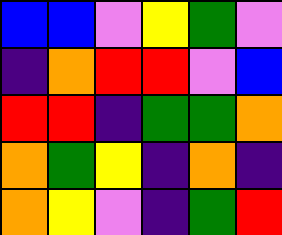[["blue", "blue", "violet", "yellow", "green", "violet"], ["indigo", "orange", "red", "red", "violet", "blue"], ["red", "red", "indigo", "green", "green", "orange"], ["orange", "green", "yellow", "indigo", "orange", "indigo"], ["orange", "yellow", "violet", "indigo", "green", "red"]]